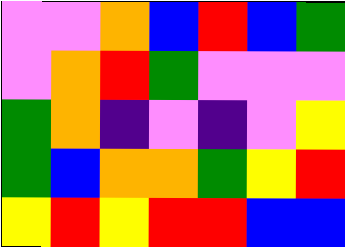[["violet", "violet", "orange", "blue", "red", "blue", "green"], ["violet", "orange", "red", "green", "violet", "violet", "violet"], ["green", "orange", "indigo", "violet", "indigo", "violet", "yellow"], ["green", "blue", "orange", "orange", "green", "yellow", "red"], ["yellow", "red", "yellow", "red", "red", "blue", "blue"]]